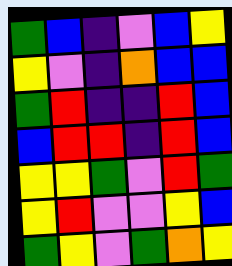[["green", "blue", "indigo", "violet", "blue", "yellow"], ["yellow", "violet", "indigo", "orange", "blue", "blue"], ["green", "red", "indigo", "indigo", "red", "blue"], ["blue", "red", "red", "indigo", "red", "blue"], ["yellow", "yellow", "green", "violet", "red", "green"], ["yellow", "red", "violet", "violet", "yellow", "blue"], ["green", "yellow", "violet", "green", "orange", "yellow"]]